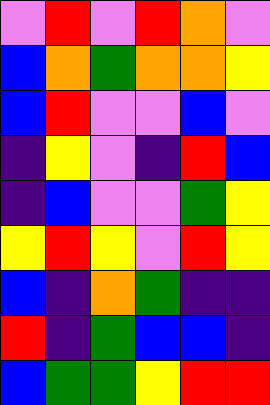[["violet", "red", "violet", "red", "orange", "violet"], ["blue", "orange", "green", "orange", "orange", "yellow"], ["blue", "red", "violet", "violet", "blue", "violet"], ["indigo", "yellow", "violet", "indigo", "red", "blue"], ["indigo", "blue", "violet", "violet", "green", "yellow"], ["yellow", "red", "yellow", "violet", "red", "yellow"], ["blue", "indigo", "orange", "green", "indigo", "indigo"], ["red", "indigo", "green", "blue", "blue", "indigo"], ["blue", "green", "green", "yellow", "red", "red"]]